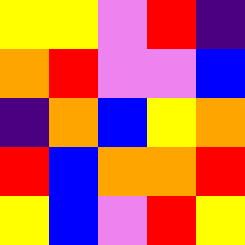[["yellow", "yellow", "violet", "red", "indigo"], ["orange", "red", "violet", "violet", "blue"], ["indigo", "orange", "blue", "yellow", "orange"], ["red", "blue", "orange", "orange", "red"], ["yellow", "blue", "violet", "red", "yellow"]]